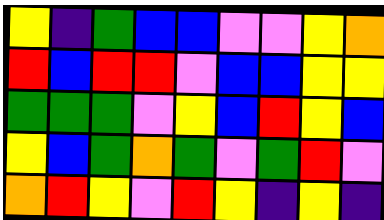[["yellow", "indigo", "green", "blue", "blue", "violet", "violet", "yellow", "orange"], ["red", "blue", "red", "red", "violet", "blue", "blue", "yellow", "yellow"], ["green", "green", "green", "violet", "yellow", "blue", "red", "yellow", "blue"], ["yellow", "blue", "green", "orange", "green", "violet", "green", "red", "violet"], ["orange", "red", "yellow", "violet", "red", "yellow", "indigo", "yellow", "indigo"]]